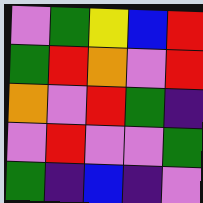[["violet", "green", "yellow", "blue", "red"], ["green", "red", "orange", "violet", "red"], ["orange", "violet", "red", "green", "indigo"], ["violet", "red", "violet", "violet", "green"], ["green", "indigo", "blue", "indigo", "violet"]]